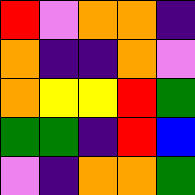[["red", "violet", "orange", "orange", "indigo"], ["orange", "indigo", "indigo", "orange", "violet"], ["orange", "yellow", "yellow", "red", "green"], ["green", "green", "indigo", "red", "blue"], ["violet", "indigo", "orange", "orange", "green"]]